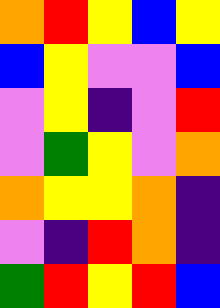[["orange", "red", "yellow", "blue", "yellow"], ["blue", "yellow", "violet", "violet", "blue"], ["violet", "yellow", "indigo", "violet", "red"], ["violet", "green", "yellow", "violet", "orange"], ["orange", "yellow", "yellow", "orange", "indigo"], ["violet", "indigo", "red", "orange", "indigo"], ["green", "red", "yellow", "red", "blue"]]